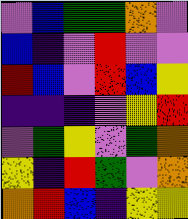[["violet", "blue", "green", "green", "orange", "violet"], ["blue", "indigo", "violet", "red", "violet", "violet"], ["red", "blue", "violet", "red", "blue", "yellow"], ["indigo", "indigo", "indigo", "violet", "yellow", "red"], ["violet", "green", "yellow", "violet", "green", "orange"], ["yellow", "indigo", "red", "green", "violet", "orange"], ["orange", "red", "blue", "indigo", "yellow", "yellow"]]